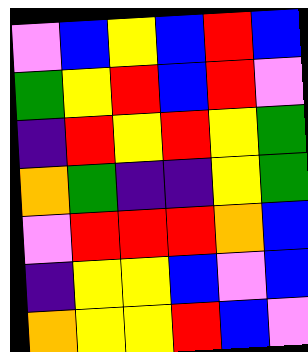[["violet", "blue", "yellow", "blue", "red", "blue"], ["green", "yellow", "red", "blue", "red", "violet"], ["indigo", "red", "yellow", "red", "yellow", "green"], ["orange", "green", "indigo", "indigo", "yellow", "green"], ["violet", "red", "red", "red", "orange", "blue"], ["indigo", "yellow", "yellow", "blue", "violet", "blue"], ["orange", "yellow", "yellow", "red", "blue", "violet"]]